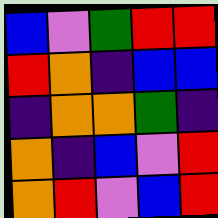[["blue", "violet", "green", "red", "red"], ["red", "orange", "indigo", "blue", "blue"], ["indigo", "orange", "orange", "green", "indigo"], ["orange", "indigo", "blue", "violet", "red"], ["orange", "red", "violet", "blue", "red"]]